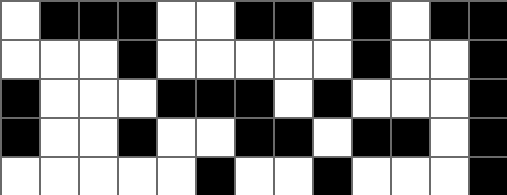[["white", "black", "black", "black", "white", "white", "black", "black", "white", "black", "white", "black", "black"], ["white", "white", "white", "black", "white", "white", "white", "white", "white", "black", "white", "white", "black"], ["black", "white", "white", "white", "black", "black", "black", "white", "black", "white", "white", "white", "black"], ["black", "white", "white", "black", "white", "white", "black", "black", "white", "black", "black", "white", "black"], ["white", "white", "white", "white", "white", "black", "white", "white", "black", "white", "white", "white", "black"]]